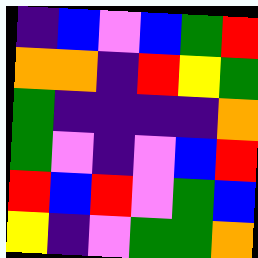[["indigo", "blue", "violet", "blue", "green", "red"], ["orange", "orange", "indigo", "red", "yellow", "green"], ["green", "indigo", "indigo", "indigo", "indigo", "orange"], ["green", "violet", "indigo", "violet", "blue", "red"], ["red", "blue", "red", "violet", "green", "blue"], ["yellow", "indigo", "violet", "green", "green", "orange"]]